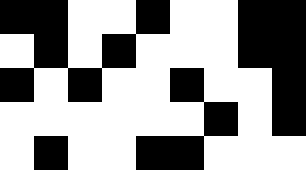[["black", "black", "white", "white", "black", "white", "white", "black", "black"], ["white", "black", "white", "black", "white", "white", "white", "black", "black"], ["black", "white", "black", "white", "white", "black", "white", "white", "black"], ["white", "white", "white", "white", "white", "white", "black", "white", "black"], ["white", "black", "white", "white", "black", "black", "white", "white", "white"]]